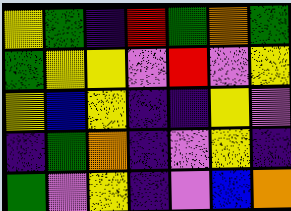[["yellow", "green", "indigo", "red", "green", "orange", "green"], ["green", "yellow", "yellow", "violet", "red", "violet", "yellow"], ["yellow", "blue", "yellow", "indigo", "indigo", "yellow", "violet"], ["indigo", "green", "orange", "indigo", "violet", "yellow", "indigo"], ["green", "violet", "yellow", "indigo", "violet", "blue", "orange"]]